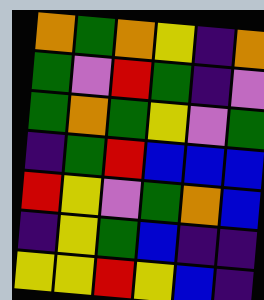[["orange", "green", "orange", "yellow", "indigo", "orange"], ["green", "violet", "red", "green", "indigo", "violet"], ["green", "orange", "green", "yellow", "violet", "green"], ["indigo", "green", "red", "blue", "blue", "blue"], ["red", "yellow", "violet", "green", "orange", "blue"], ["indigo", "yellow", "green", "blue", "indigo", "indigo"], ["yellow", "yellow", "red", "yellow", "blue", "indigo"]]